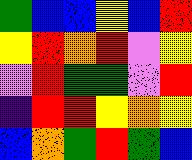[["green", "blue", "blue", "yellow", "blue", "red"], ["yellow", "red", "orange", "red", "violet", "yellow"], ["violet", "red", "green", "green", "violet", "red"], ["indigo", "red", "red", "yellow", "orange", "yellow"], ["blue", "orange", "green", "red", "green", "blue"]]